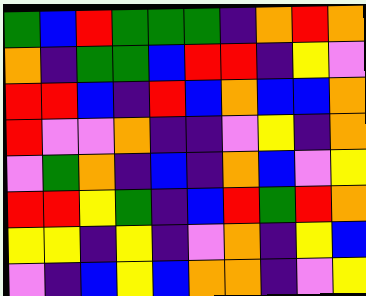[["green", "blue", "red", "green", "green", "green", "indigo", "orange", "red", "orange"], ["orange", "indigo", "green", "green", "blue", "red", "red", "indigo", "yellow", "violet"], ["red", "red", "blue", "indigo", "red", "blue", "orange", "blue", "blue", "orange"], ["red", "violet", "violet", "orange", "indigo", "indigo", "violet", "yellow", "indigo", "orange"], ["violet", "green", "orange", "indigo", "blue", "indigo", "orange", "blue", "violet", "yellow"], ["red", "red", "yellow", "green", "indigo", "blue", "red", "green", "red", "orange"], ["yellow", "yellow", "indigo", "yellow", "indigo", "violet", "orange", "indigo", "yellow", "blue"], ["violet", "indigo", "blue", "yellow", "blue", "orange", "orange", "indigo", "violet", "yellow"]]